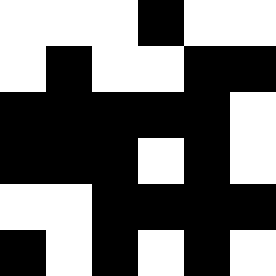[["white", "white", "white", "black", "white", "white"], ["white", "black", "white", "white", "black", "black"], ["black", "black", "black", "black", "black", "white"], ["black", "black", "black", "white", "black", "white"], ["white", "white", "black", "black", "black", "black"], ["black", "white", "black", "white", "black", "white"]]